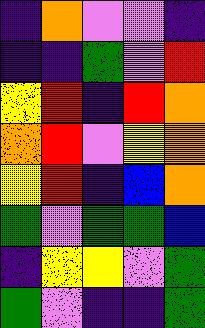[["indigo", "orange", "violet", "violet", "indigo"], ["indigo", "indigo", "green", "violet", "red"], ["yellow", "red", "indigo", "red", "orange"], ["orange", "red", "violet", "yellow", "orange"], ["yellow", "red", "indigo", "blue", "orange"], ["green", "violet", "green", "green", "blue"], ["indigo", "yellow", "yellow", "violet", "green"], ["green", "violet", "indigo", "indigo", "green"]]